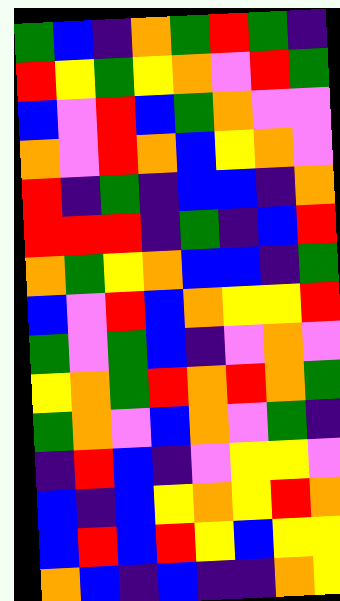[["green", "blue", "indigo", "orange", "green", "red", "green", "indigo"], ["red", "yellow", "green", "yellow", "orange", "violet", "red", "green"], ["blue", "violet", "red", "blue", "green", "orange", "violet", "violet"], ["orange", "violet", "red", "orange", "blue", "yellow", "orange", "violet"], ["red", "indigo", "green", "indigo", "blue", "blue", "indigo", "orange"], ["red", "red", "red", "indigo", "green", "indigo", "blue", "red"], ["orange", "green", "yellow", "orange", "blue", "blue", "indigo", "green"], ["blue", "violet", "red", "blue", "orange", "yellow", "yellow", "red"], ["green", "violet", "green", "blue", "indigo", "violet", "orange", "violet"], ["yellow", "orange", "green", "red", "orange", "red", "orange", "green"], ["green", "orange", "violet", "blue", "orange", "violet", "green", "indigo"], ["indigo", "red", "blue", "indigo", "violet", "yellow", "yellow", "violet"], ["blue", "indigo", "blue", "yellow", "orange", "yellow", "red", "orange"], ["blue", "red", "blue", "red", "yellow", "blue", "yellow", "yellow"], ["orange", "blue", "indigo", "blue", "indigo", "indigo", "orange", "yellow"]]